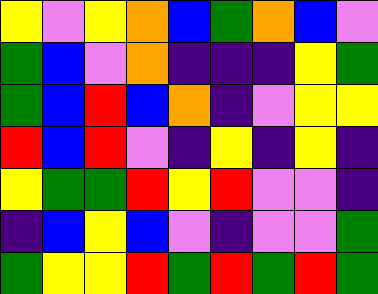[["yellow", "violet", "yellow", "orange", "blue", "green", "orange", "blue", "violet"], ["green", "blue", "violet", "orange", "indigo", "indigo", "indigo", "yellow", "green"], ["green", "blue", "red", "blue", "orange", "indigo", "violet", "yellow", "yellow"], ["red", "blue", "red", "violet", "indigo", "yellow", "indigo", "yellow", "indigo"], ["yellow", "green", "green", "red", "yellow", "red", "violet", "violet", "indigo"], ["indigo", "blue", "yellow", "blue", "violet", "indigo", "violet", "violet", "green"], ["green", "yellow", "yellow", "red", "green", "red", "green", "red", "green"]]